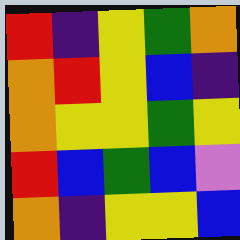[["red", "indigo", "yellow", "green", "orange"], ["orange", "red", "yellow", "blue", "indigo"], ["orange", "yellow", "yellow", "green", "yellow"], ["red", "blue", "green", "blue", "violet"], ["orange", "indigo", "yellow", "yellow", "blue"]]